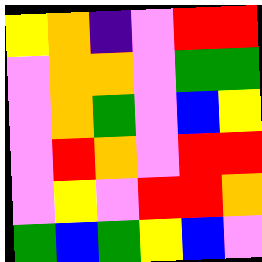[["yellow", "orange", "indigo", "violet", "red", "red"], ["violet", "orange", "orange", "violet", "green", "green"], ["violet", "orange", "green", "violet", "blue", "yellow"], ["violet", "red", "orange", "violet", "red", "red"], ["violet", "yellow", "violet", "red", "red", "orange"], ["green", "blue", "green", "yellow", "blue", "violet"]]